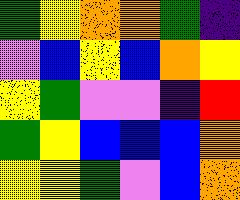[["green", "yellow", "orange", "orange", "green", "indigo"], ["violet", "blue", "yellow", "blue", "orange", "yellow"], ["yellow", "green", "violet", "violet", "indigo", "red"], ["green", "yellow", "blue", "blue", "blue", "orange"], ["yellow", "yellow", "green", "violet", "blue", "orange"]]